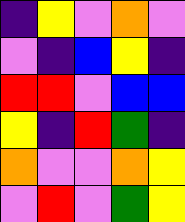[["indigo", "yellow", "violet", "orange", "violet"], ["violet", "indigo", "blue", "yellow", "indigo"], ["red", "red", "violet", "blue", "blue"], ["yellow", "indigo", "red", "green", "indigo"], ["orange", "violet", "violet", "orange", "yellow"], ["violet", "red", "violet", "green", "yellow"]]